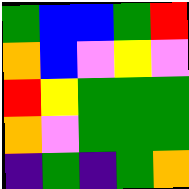[["green", "blue", "blue", "green", "red"], ["orange", "blue", "violet", "yellow", "violet"], ["red", "yellow", "green", "green", "green"], ["orange", "violet", "green", "green", "green"], ["indigo", "green", "indigo", "green", "orange"]]